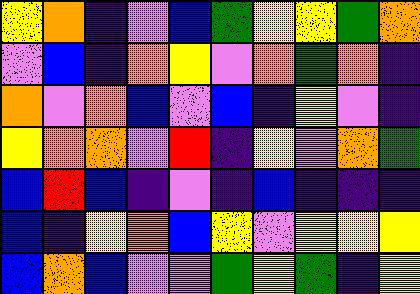[["yellow", "orange", "indigo", "violet", "blue", "green", "yellow", "yellow", "green", "orange"], ["violet", "blue", "indigo", "orange", "yellow", "violet", "orange", "green", "orange", "indigo"], ["orange", "violet", "orange", "blue", "violet", "blue", "indigo", "yellow", "violet", "indigo"], ["yellow", "orange", "orange", "violet", "red", "indigo", "yellow", "violet", "orange", "green"], ["blue", "red", "blue", "indigo", "violet", "indigo", "blue", "indigo", "indigo", "indigo"], ["blue", "indigo", "yellow", "orange", "blue", "yellow", "violet", "yellow", "yellow", "yellow"], ["blue", "orange", "blue", "violet", "violet", "green", "yellow", "green", "indigo", "yellow"]]